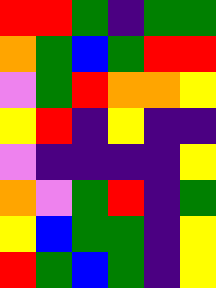[["red", "red", "green", "indigo", "green", "green"], ["orange", "green", "blue", "green", "red", "red"], ["violet", "green", "red", "orange", "orange", "yellow"], ["yellow", "red", "indigo", "yellow", "indigo", "indigo"], ["violet", "indigo", "indigo", "indigo", "indigo", "yellow"], ["orange", "violet", "green", "red", "indigo", "green"], ["yellow", "blue", "green", "green", "indigo", "yellow"], ["red", "green", "blue", "green", "indigo", "yellow"]]